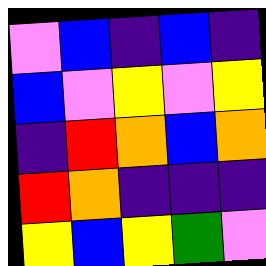[["violet", "blue", "indigo", "blue", "indigo"], ["blue", "violet", "yellow", "violet", "yellow"], ["indigo", "red", "orange", "blue", "orange"], ["red", "orange", "indigo", "indigo", "indigo"], ["yellow", "blue", "yellow", "green", "violet"]]